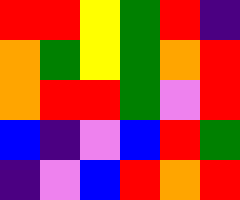[["red", "red", "yellow", "green", "red", "indigo"], ["orange", "green", "yellow", "green", "orange", "red"], ["orange", "red", "red", "green", "violet", "red"], ["blue", "indigo", "violet", "blue", "red", "green"], ["indigo", "violet", "blue", "red", "orange", "red"]]